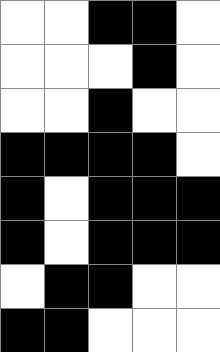[["white", "white", "black", "black", "white"], ["white", "white", "white", "black", "white"], ["white", "white", "black", "white", "white"], ["black", "black", "black", "black", "white"], ["black", "white", "black", "black", "black"], ["black", "white", "black", "black", "black"], ["white", "black", "black", "white", "white"], ["black", "black", "white", "white", "white"]]